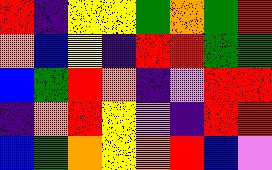[["red", "indigo", "yellow", "yellow", "green", "orange", "green", "red"], ["orange", "blue", "yellow", "indigo", "red", "red", "green", "green"], ["blue", "green", "red", "orange", "indigo", "violet", "red", "red"], ["indigo", "orange", "red", "yellow", "violet", "indigo", "red", "red"], ["blue", "green", "orange", "yellow", "orange", "red", "blue", "violet"]]